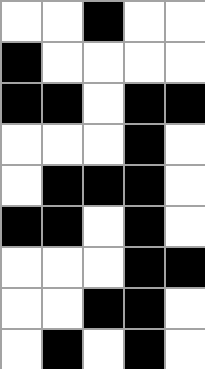[["white", "white", "black", "white", "white"], ["black", "white", "white", "white", "white"], ["black", "black", "white", "black", "black"], ["white", "white", "white", "black", "white"], ["white", "black", "black", "black", "white"], ["black", "black", "white", "black", "white"], ["white", "white", "white", "black", "black"], ["white", "white", "black", "black", "white"], ["white", "black", "white", "black", "white"]]